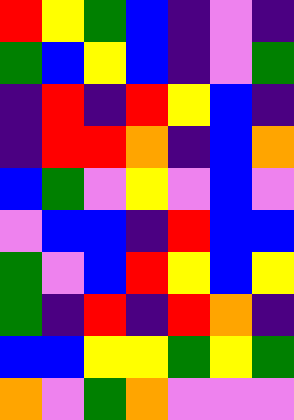[["red", "yellow", "green", "blue", "indigo", "violet", "indigo"], ["green", "blue", "yellow", "blue", "indigo", "violet", "green"], ["indigo", "red", "indigo", "red", "yellow", "blue", "indigo"], ["indigo", "red", "red", "orange", "indigo", "blue", "orange"], ["blue", "green", "violet", "yellow", "violet", "blue", "violet"], ["violet", "blue", "blue", "indigo", "red", "blue", "blue"], ["green", "violet", "blue", "red", "yellow", "blue", "yellow"], ["green", "indigo", "red", "indigo", "red", "orange", "indigo"], ["blue", "blue", "yellow", "yellow", "green", "yellow", "green"], ["orange", "violet", "green", "orange", "violet", "violet", "violet"]]